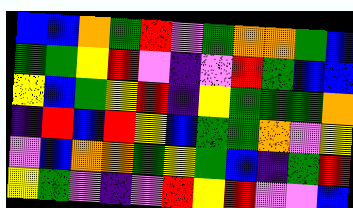[["blue", "blue", "orange", "green", "red", "violet", "green", "orange", "orange", "green", "blue"], ["green", "green", "yellow", "red", "violet", "indigo", "violet", "red", "green", "blue", "blue"], ["yellow", "blue", "green", "yellow", "red", "indigo", "yellow", "green", "green", "green", "orange"], ["indigo", "red", "blue", "red", "yellow", "blue", "green", "green", "orange", "violet", "yellow"], ["violet", "blue", "orange", "orange", "green", "yellow", "green", "blue", "indigo", "green", "red"], ["yellow", "green", "violet", "indigo", "violet", "red", "yellow", "red", "violet", "violet", "blue"]]